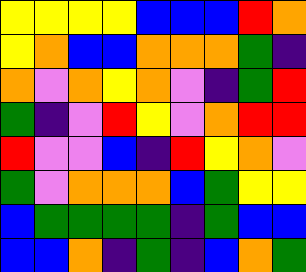[["yellow", "yellow", "yellow", "yellow", "blue", "blue", "blue", "red", "orange"], ["yellow", "orange", "blue", "blue", "orange", "orange", "orange", "green", "indigo"], ["orange", "violet", "orange", "yellow", "orange", "violet", "indigo", "green", "red"], ["green", "indigo", "violet", "red", "yellow", "violet", "orange", "red", "red"], ["red", "violet", "violet", "blue", "indigo", "red", "yellow", "orange", "violet"], ["green", "violet", "orange", "orange", "orange", "blue", "green", "yellow", "yellow"], ["blue", "green", "green", "green", "green", "indigo", "green", "blue", "blue"], ["blue", "blue", "orange", "indigo", "green", "indigo", "blue", "orange", "green"]]